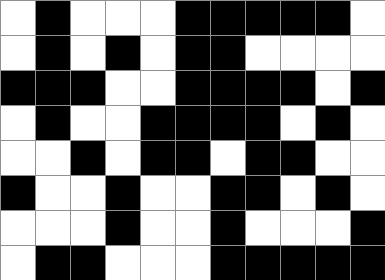[["white", "black", "white", "white", "white", "black", "black", "black", "black", "black", "white"], ["white", "black", "white", "black", "white", "black", "black", "white", "white", "white", "white"], ["black", "black", "black", "white", "white", "black", "black", "black", "black", "white", "black"], ["white", "black", "white", "white", "black", "black", "black", "black", "white", "black", "white"], ["white", "white", "black", "white", "black", "black", "white", "black", "black", "white", "white"], ["black", "white", "white", "black", "white", "white", "black", "black", "white", "black", "white"], ["white", "white", "white", "black", "white", "white", "black", "white", "white", "white", "black"], ["white", "black", "black", "white", "white", "white", "black", "black", "black", "black", "black"]]